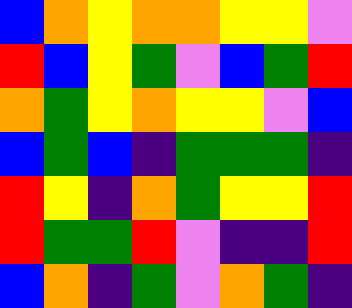[["blue", "orange", "yellow", "orange", "orange", "yellow", "yellow", "violet"], ["red", "blue", "yellow", "green", "violet", "blue", "green", "red"], ["orange", "green", "yellow", "orange", "yellow", "yellow", "violet", "blue"], ["blue", "green", "blue", "indigo", "green", "green", "green", "indigo"], ["red", "yellow", "indigo", "orange", "green", "yellow", "yellow", "red"], ["red", "green", "green", "red", "violet", "indigo", "indigo", "red"], ["blue", "orange", "indigo", "green", "violet", "orange", "green", "indigo"]]